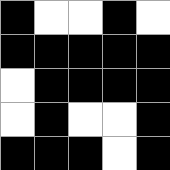[["black", "white", "white", "black", "white"], ["black", "black", "black", "black", "black"], ["white", "black", "black", "black", "black"], ["white", "black", "white", "white", "black"], ["black", "black", "black", "white", "black"]]